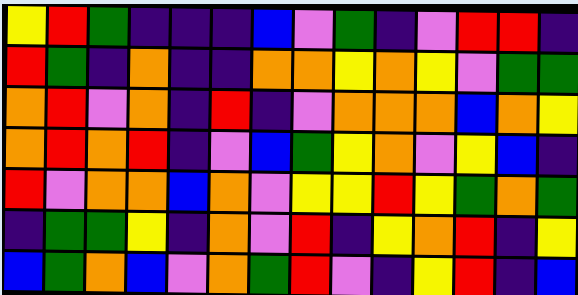[["yellow", "red", "green", "indigo", "indigo", "indigo", "blue", "violet", "green", "indigo", "violet", "red", "red", "indigo"], ["red", "green", "indigo", "orange", "indigo", "indigo", "orange", "orange", "yellow", "orange", "yellow", "violet", "green", "green"], ["orange", "red", "violet", "orange", "indigo", "red", "indigo", "violet", "orange", "orange", "orange", "blue", "orange", "yellow"], ["orange", "red", "orange", "red", "indigo", "violet", "blue", "green", "yellow", "orange", "violet", "yellow", "blue", "indigo"], ["red", "violet", "orange", "orange", "blue", "orange", "violet", "yellow", "yellow", "red", "yellow", "green", "orange", "green"], ["indigo", "green", "green", "yellow", "indigo", "orange", "violet", "red", "indigo", "yellow", "orange", "red", "indigo", "yellow"], ["blue", "green", "orange", "blue", "violet", "orange", "green", "red", "violet", "indigo", "yellow", "red", "indigo", "blue"]]